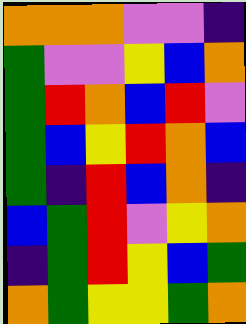[["orange", "orange", "orange", "violet", "violet", "indigo"], ["green", "violet", "violet", "yellow", "blue", "orange"], ["green", "red", "orange", "blue", "red", "violet"], ["green", "blue", "yellow", "red", "orange", "blue"], ["green", "indigo", "red", "blue", "orange", "indigo"], ["blue", "green", "red", "violet", "yellow", "orange"], ["indigo", "green", "red", "yellow", "blue", "green"], ["orange", "green", "yellow", "yellow", "green", "orange"]]